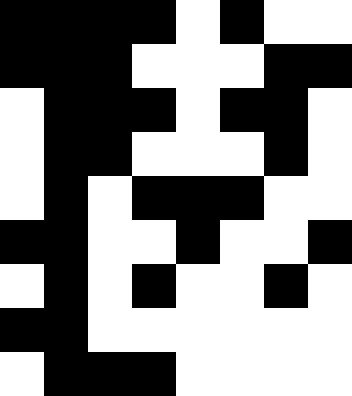[["black", "black", "black", "black", "white", "black", "white", "white"], ["black", "black", "black", "white", "white", "white", "black", "black"], ["white", "black", "black", "black", "white", "black", "black", "white"], ["white", "black", "black", "white", "white", "white", "black", "white"], ["white", "black", "white", "black", "black", "black", "white", "white"], ["black", "black", "white", "white", "black", "white", "white", "black"], ["white", "black", "white", "black", "white", "white", "black", "white"], ["black", "black", "white", "white", "white", "white", "white", "white"], ["white", "black", "black", "black", "white", "white", "white", "white"]]